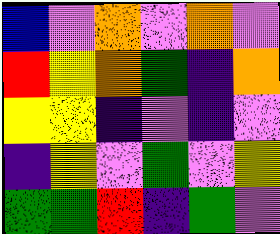[["blue", "violet", "orange", "violet", "orange", "violet"], ["red", "yellow", "orange", "green", "indigo", "orange"], ["yellow", "yellow", "indigo", "violet", "indigo", "violet"], ["indigo", "yellow", "violet", "green", "violet", "yellow"], ["green", "green", "red", "indigo", "green", "violet"]]